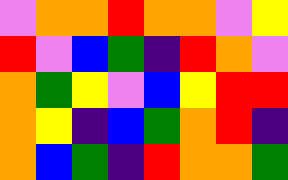[["violet", "orange", "orange", "red", "orange", "orange", "violet", "yellow"], ["red", "violet", "blue", "green", "indigo", "red", "orange", "violet"], ["orange", "green", "yellow", "violet", "blue", "yellow", "red", "red"], ["orange", "yellow", "indigo", "blue", "green", "orange", "red", "indigo"], ["orange", "blue", "green", "indigo", "red", "orange", "orange", "green"]]